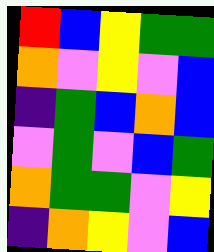[["red", "blue", "yellow", "green", "green"], ["orange", "violet", "yellow", "violet", "blue"], ["indigo", "green", "blue", "orange", "blue"], ["violet", "green", "violet", "blue", "green"], ["orange", "green", "green", "violet", "yellow"], ["indigo", "orange", "yellow", "violet", "blue"]]